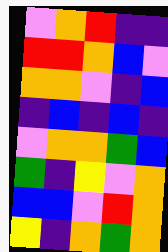[["violet", "orange", "red", "indigo", "indigo"], ["red", "red", "orange", "blue", "violet"], ["orange", "orange", "violet", "indigo", "blue"], ["indigo", "blue", "indigo", "blue", "indigo"], ["violet", "orange", "orange", "green", "blue"], ["green", "indigo", "yellow", "violet", "orange"], ["blue", "blue", "violet", "red", "orange"], ["yellow", "indigo", "orange", "green", "orange"]]